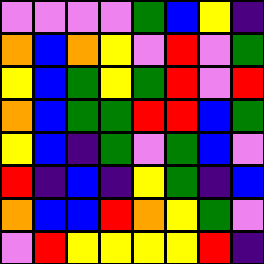[["violet", "violet", "violet", "violet", "green", "blue", "yellow", "indigo"], ["orange", "blue", "orange", "yellow", "violet", "red", "violet", "green"], ["yellow", "blue", "green", "yellow", "green", "red", "violet", "red"], ["orange", "blue", "green", "green", "red", "red", "blue", "green"], ["yellow", "blue", "indigo", "green", "violet", "green", "blue", "violet"], ["red", "indigo", "blue", "indigo", "yellow", "green", "indigo", "blue"], ["orange", "blue", "blue", "red", "orange", "yellow", "green", "violet"], ["violet", "red", "yellow", "yellow", "yellow", "yellow", "red", "indigo"]]